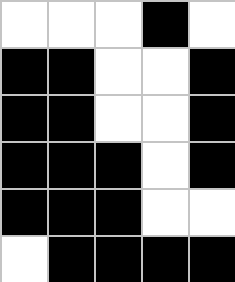[["white", "white", "white", "black", "white"], ["black", "black", "white", "white", "black"], ["black", "black", "white", "white", "black"], ["black", "black", "black", "white", "black"], ["black", "black", "black", "white", "white"], ["white", "black", "black", "black", "black"]]